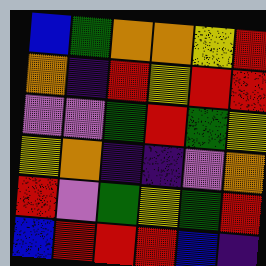[["blue", "green", "orange", "orange", "yellow", "red"], ["orange", "indigo", "red", "yellow", "red", "red"], ["violet", "violet", "green", "red", "green", "yellow"], ["yellow", "orange", "indigo", "indigo", "violet", "orange"], ["red", "violet", "green", "yellow", "green", "red"], ["blue", "red", "red", "red", "blue", "indigo"]]